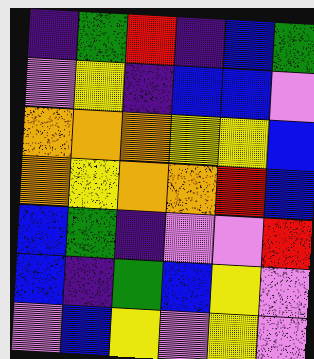[["indigo", "green", "red", "indigo", "blue", "green"], ["violet", "yellow", "indigo", "blue", "blue", "violet"], ["orange", "orange", "orange", "yellow", "yellow", "blue"], ["orange", "yellow", "orange", "orange", "red", "blue"], ["blue", "green", "indigo", "violet", "violet", "red"], ["blue", "indigo", "green", "blue", "yellow", "violet"], ["violet", "blue", "yellow", "violet", "yellow", "violet"]]